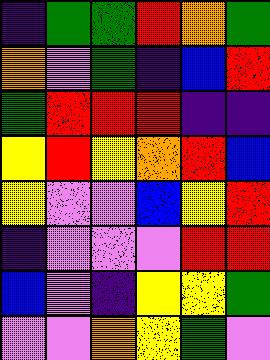[["indigo", "green", "green", "red", "orange", "green"], ["orange", "violet", "green", "indigo", "blue", "red"], ["green", "red", "red", "red", "indigo", "indigo"], ["yellow", "red", "yellow", "orange", "red", "blue"], ["yellow", "violet", "violet", "blue", "yellow", "red"], ["indigo", "violet", "violet", "violet", "red", "red"], ["blue", "violet", "indigo", "yellow", "yellow", "green"], ["violet", "violet", "orange", "yellow", "green", "violet"]]